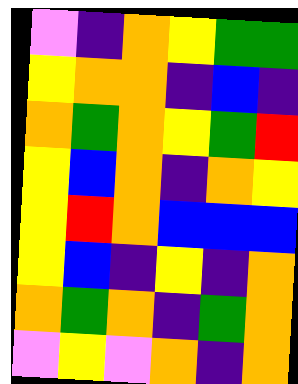[["violet", "indigo", "orange", "yellow", "green", "green"], ["yellow", "orange", "orange", "indigo", "blue", "indigo"], ["orange", "green", "orange", "yellow", "green", "red"], ["yellow", "blue", "orange", "indigo", "orange", "yellow"], ["yellow", "red", "orange", "blue", "blue", "blue"], ["yellow", "blue", "indigo", "yellow", "indigo", "orange"], ["orange", "green", "orange", "indigo", "green", "orange"], ["violet", "yellow", "violet", "orange", "indigo", "orange"]]